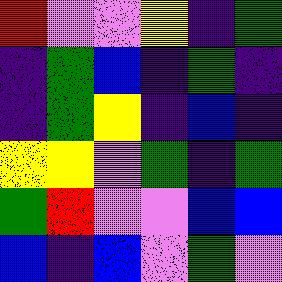[["red", "violet", "violet", "yellow", "indigo", "green"], ["indigo", "green", "blue", "indigo", "green", "indigo"], ["indigo", "green", "yellow", "indigo", "blue", "indigo"], ["yellow", "yellow", "violet", "green", "indigo", "green"], ["green", "red", "violet", "violet", "blue", "blue"], ["blue", "indigo", "blue", "violet", "green", "violet"]]